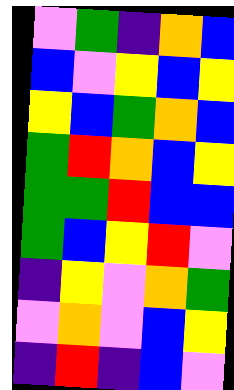[["violet", "green", "indigo", "orange", "blue"], ["blue", "violet", "yellow", "blue", "yellow"], ["yellow", "blue", "green", "orange", "blue"], ["green", "red", "orange", "blue", "yellow"], ["green", "green", "red", "blue", "blue"], ["green", "blue", "yellow", "red", "violet"], ["indigo", "yellow", "violet", "orange", "green"], ["violet", "orange", "violet", "blue", "yellow"], ["indigo", "red", "indigo", "blue", "violet"]]